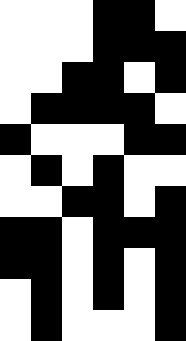[["white", "white", "white", "black", "black", "white"], ["white", "white", "white", "black", "black", "black"], ["white", "white", "black", "black", "white", "black"], ["white", "black", "black", "black", "black", "white"], ["black", "white", "white", "white", "black", "black"], ["white", "black", "white", "black", "white", "white"], ["white", "white", "black", "black", "white", "black"], ["black", "black", "white", "black", "black", "black"], ["black", "black", "white", "black", "white", "black"], ["white", "black", "white", "black", "white", "black"], ["white", "black", "white", "white", "white", "black"]]